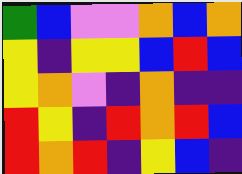[["green", "blue", "violet", "violet", "orange", "blue", "orange"], ["yellow", "indigo", "yellow", "yellow", "blue", "red", "blue"], ["yellow", "orange", "violet", "indigo", "orange", "indigo", "indigo"], ["red", "yellow", "indigo", "red", "orange", "red", "blue"], ["red", "orange", "red", "indigo", "yellow", "blue", "indigo"]]